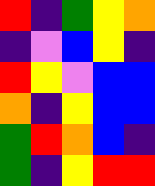[["red", "indigo", "green", "yellow", "orange"], ["indigo", "violet", "blue", "yellow", "indigo"], ["red", "yellow", "violet", "blue", "blue"], ["orange", "indigo", "yellow", "blue", "blue"], ["green", "red", "orange", "blue", "indigo"], ["green", "indigo", "yellow", "red", "red"]]